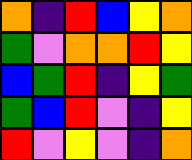[["orange", "indigo", "red", "blue", "yellow", "orange"], ["green", "violet", "orange", "orange", "red", "yellow"], ["blue", "green", "red", "indigo", "yellow", "green"], ["green", "blue", "red", "violet", "indigo", "yellow"], ["red", "violet", "yellow", "violet", "indigo", "orange"]]